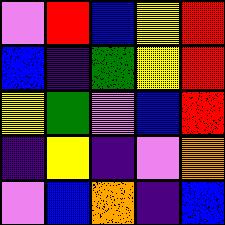[["violet", "red", "blue", "yellow", "red"], ["blue", "indigo", "green", "yellow", "red"], ["yellow", "green", "violet", "blue", "red"], ["indigo", "yellow", "indigo", "violet", "orange"], ["violet", "blue", "orange", "indigo", "blue"]]